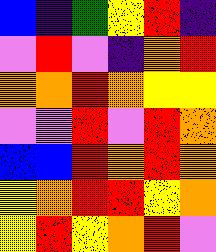[["blue", "indigo", "green", "yellow", "red", "indigo"], ["violet", "red", "violet", "indigo", "orange", "red"], ["orange", "orange", "red", "orange", "yellow", "yellow"], ["violet", "violet", "red", "violet", "red", "orange"], ["blue", "blue", "red", "orange", "red", "orange"], ["yellow", "orange", "red", "red", "yellow", "orange"], ["yellow", "red", "yellow", "orange", "red", "violet"]]